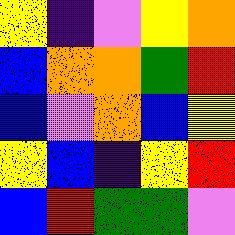[["yellow", "indigo", "violet", "yellow", "orange"], ["blue", "orange", "orange", "green", "red"], ["blue", "violet", "orange", "blue", "yellow"], ["yellow", "blue", "indigo", "yellow", "red"], ["blue", "red", "green", "green", "violet"]]